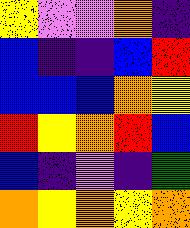[["yellow", "violet", "violet", "orange", "indigo"], ["blue", "indigo", "indigo", "blue", "red"], ["blue", "blue", "blue", "orange", "yellow"], ["red", "yellow", "orange", "red", "blue"], ["blue", "indigo", "violet", "indigo", "green"], ["orange", "yellow", "orange", "yellow", "orange"]]